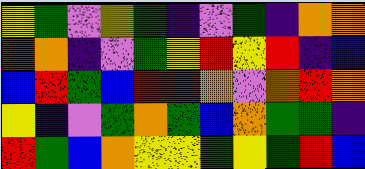[["yellow", "green", "violet", "yellow", "green", "indigo", "violet", "green", "indigo", "orange", "orange"], ["red", "orange", "indigo", "violet", "green", "yellow", "red", "yellow", "red", "indigo", "blue"], ["blue", "red", "green", "blue", "red", "red", "orange", "violet", "orange", "red", "orange"], ["yellow", "indigo", "violet", "green", "orange", "green", "blue", "orange", "green", "green", "indigo"], ["red", "green", "blue", "orange", "yellow", "yellow", "green", "yellow", "green", "red", "blue"]]